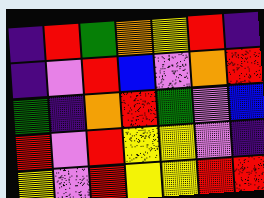[["indigo", "red", "green", "orange", "yellow", "red", "indigo"], ["indigo", "violet", "red", "blue", "violet", "orange", "red"], ["green", "indigo", "orange", "red", "green", "violet", "blue"], ["red", "violet", "red", "yellow", "yellow", "violet", "indigo"], ["yellow", "violet", "red", "yellow", "yellow", "red", "red"]]